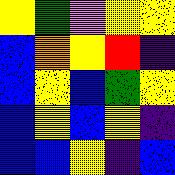[["yellow", "green", "violet", "yellow", "yellow"], ["blue", "orange", "yellow", "red", "indigo"], ["blue", "yellow", "blue", "green", "yellow"], ["blue", "yellow", "blue", "yellow", "indigo"], ["blue", "blue", "yellow", "indigo", "blue"]]